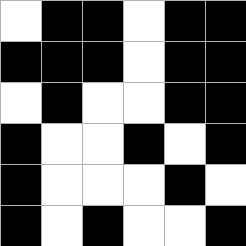[["white", "black", "black", "white", "black", "black"], ["black", "black", "black", "white", "black", "black"], ["white", "black", "white", "white", "black", "black"], ["black", "white", "white", "black", "white", "black"], ["black", "white", "white", "white", "black", "white"], ["black", "white", "black", "white", "white", "black"]]